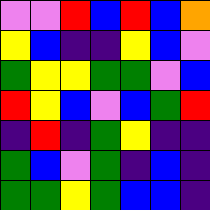[["violet", "violet", "red", "blue", "red", "blue", "orange"], ["yellow", "blue", "indigo", "indigo", "yellow", "blue", "violet"], ["green", "yellow", "yellow", "green", "green", "violet", "blue"], ["red", "yellow", "blue", "violet", "blue", "green", "red"], ["indigo", "red", "indigo", "green", "yellow", "indigo", "indigo"], ["green", "blue", "violet", "green", "indigo", "blue", "indigo"], ["green", "green", "yellow", "green", "blue", "blue", "indigo"]]